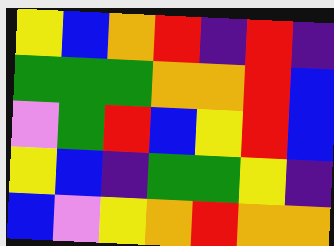[["yellow", "blue", "orange", "red", "indigo", "red", "indigo"], ["green", "green", "green", "orange", "orange", "red", "blue"], ["violet", "green", "red", "blue", "yellow", "red", "blue"], ["yellow", "blue", "indigo", "green", "green", "yellow", "indigo"], ["blue", "violet", "yellow", "orange", "red", "orange", "orange"]]